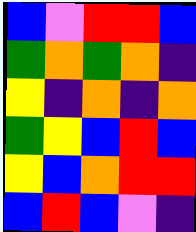[["blue", "violet", "red", "red", "blue"], ["green", "orange", "green", "orange", "indigo"], ["yellow", "indigo", "orange", "indigo", "orange"], ["green", "yellow", "blue", "red", "blue"], ["yellow", "blue", "orange", "red", "red"], ["blue", "red", "blue", "violet", "indigo"]]